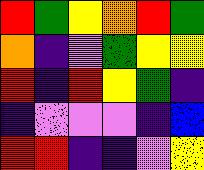[["red", "green", "yellow", "orange", "red", "green"], ["orange", "indigo", "violet", "green", "yellow", "yellow"], ["red", "indigo", "red", "yellow", "green", "indigo"], ["indigo", "violet", "violet", "violet", "indigo", "blue"], ["red", "red", "indigo", "indigo", "violet", "yellow"]]